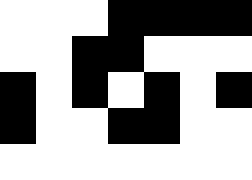[["white", "white", "white", "black", "black", "black", "black"], ["white", "white", "black", "black", "white", "white", "white"], ["black", "white", "black", "white", "black", "white", "black"], ["black", "white", "white", "black", "black", "white", "white"], ["white", "white", "white", "white", "white", "white", "white"]]